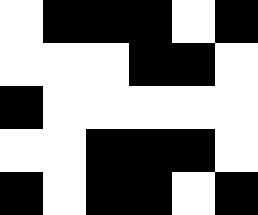[["white", "black", "black", "black", "white", "black"], ["white", "white", "white", "black", "black", "white"], ["black", "white", "white", "white", "white", "white"], ["white", "white", "black", "black", "black", "white"], ["black", "white", "black", "black", "white", "black"]]